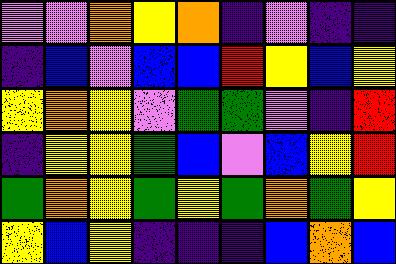[["violet", "violet", "orange", "yellow", "orange", "indigo", "violet", "indigo", "indigo"], ["indigo", "blue", "violet", "blue", "blue", "red", "yellow", "blue", "yellow"], ["yellow", "orange", "yellow", "violet", "green", "green", "violet", "indigo", "red"], ["indigo", "yellow", "yellow", "green", "blue", "violet", "blue", "yellow", "red"], ["green", "orange", "yellow", "green", "yellow", "green", "orange", "green", "yellow"], ["yellow", "blue", "yellow", "indigo", "indigo", "indigo", "blue", "orange", "blue"]]